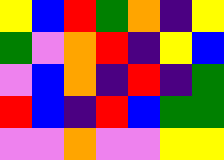[["yellow", "blue", "red", "green", "orange", "indigo", "yellow"], ["green", "violet", "orange", "red", "indigo", "yellow", "blue"], ["violet", "blue", "orange", "indigo", "red", "indigo", "green"], ["red", "blue", "indigo", "red", "blue", "green", "green"], ["violet", "violet", "orange", "violet", "violet", "yellow", "yellow"]]